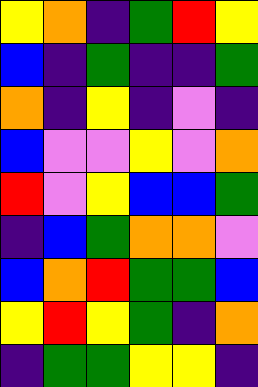[["yellow", "orange", "indigo", "green", "red", "yellow"], ["blue", "indigo", "green", "indigo", "indigo", "green"], ["orange", "indigo", "yellow", "indigo", "violet", "indigo"], ["blue", "violet", "violet", "yellow", "violet", "orange"], ["red", "violet", "yellow", "blue", "blue", "green"], ["indigo", "blue", "green", "orange", "orange", "violet"], ["blue", "orange", "red", "green", "green", "blue"], ["yellow", "red", "yellow", "green", "indigo", "orange"], ["indigo", "green", "green", "yellow", "yellow", "indigo"]]